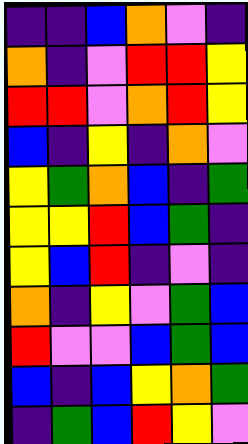[["indigo", "indigo", "blue", "orange", "violet", "indigo"], ["orange", "indigo", "violet", "red", "red", "yellow"], ["red", "red", "violet", "orange", "red", "yellow"], ["blue", "indigo", "yellow", "indigo", "orange", "violet"], ["yellow", "green", "orange", "blue", "indigo", "green"], ["yellow", "yellow", "red", "blue", "green", "indigo"], ["yellow", "blue", "red", "indigo", "violet", "indigo"], ["orange", "indigo", "yellow", "violet", "green", "blue"], ["red", "violet", "violet", "blue", "green", "blue"], ["blue", "indigo", "blue", "yellow", "orange", "green"], ["indigo", "green", "blue", "red", "yellow", "violet"]]